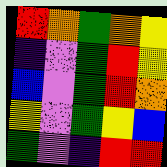[["red", "orange", "green", "orange", "yellow"], ["indigo", "violet", "green", "red", "yellow"], ["blue", "violet", "green", "red", "orange"], ["yellow", "violet", "green", "yellow", "blue"], ["green", "violet", "indigo", "red", "red"]]